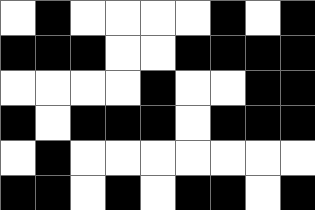[["white", "black", "white", "white", "white", "white", "black", "white", "black"], ["black", "black", "black", "white", "white", "black", "black", "black", "black"], ["white", "white", "white", "white", "black", "white", "white", "black", "black"], ["black", "white", "black", "black", "black", "white", "black", "black", "black"], ["white", "black", "white", "white", "white", "white", "white", "white", "white"], ["black", "black", "white", "black", "white", "black", "black", "white", "black"]]